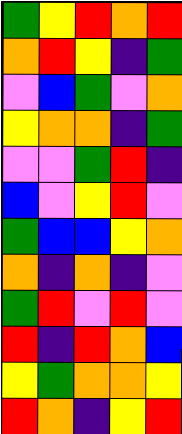[["green", "yellow", "red", "orange", "red"], ["orange", "red", "yellow", "indigo", "green"], ["violet", "blue", "green", "violet", "orange"], ["yellow", "orange", "orange", "indigo", "green"], ["violet", "violet", "green", "red", "indigo"], ["blue", "violet", "yellow", "red", "violet"], ["green", "blue", "blue", "yellow", "orange"], ["orange", "indigo", "orange", "indigo", "violet"], ["green", "red", "violet", "red", "violet"], ["red", "indigo", "red", "orange", "blue"], ["yellow", "green", "orange", "orange", "yellow"], ["red", "orange", "indigo", "yellow", "red"]]